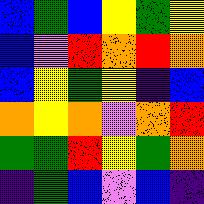[["blue", "green", "blue", "yellow", "green", "yellow"], ["blue", "violet", "red", "orange", "red", "orange"], ["blue", "yellow", "green", "yellow", "indigo", "blue"], ["orange", "yellow", "orange", "violet", "orange", "red"], ["green", "green", "red", "yellow", "green", "orange"], ["indigo", "green", "blue", "violet", "blue", "indigo"]]